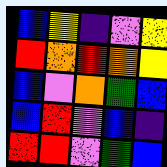[["blue", "yellow", "indigo", "violet", "yellow"], ["red", "orange", "red", "orange", "yellow"], ["blue", "violet", "orange", "green", "blue"], ["blue", "red", "violet", "blue", "indigo"], ["red", "red", "violet", "green", "blue"]]